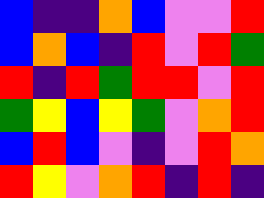[["blue", "indigo", "indigo", "orange", "blue", "violet", "violet", "red"], ["blue", "orange", "blue", "indigo", "red", "violet", "red", "green"], ["red", "indigo", "red", "green", "red", "red", "violet", "red"], ["green", "yellow", "blue", "yellow", "green", "violet", "orange", "red"], ["blue", "red", "blue", "violet", "indigo", "violet", "red", "orange"], ["red", "yellow", "violet", "orange", "red", "indigo", "red", "indigo"]]